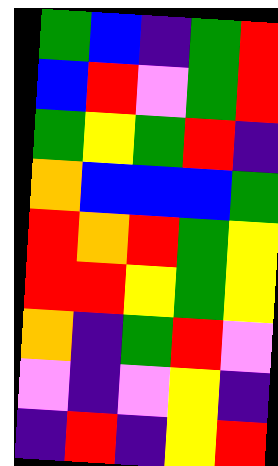[["green", "blue", "indigo", "green", "red"], ["blue", "red", "violet", "green", "red"], ["green", "yellow", "green", "red", "indigo"], ["orange", "blue", "blue", "blue", "green"], ["red", "orange", "red", "green", "yellow"], ["red", "red", "yellow", "green", "yellow"], ["orange", "indigo", "green", "red", "violet"], ["violet", "indigo", "violet", "yellow", "indigo"], ["indigo", "red", "indigo", "yellow", "red"]]